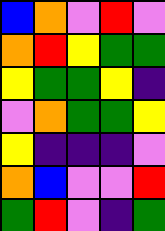[["blue", "orange", "violet", "red", "violet"], ["orange", "red", "yellow", "green", "green"], ["yellow", "green", "green", "yellow", "indigo"], ["violet", "orange", "green", "green", "yellow"], ["yellow", "indigo", "indigo", "indigo", "violet"], ["orange", "blue", "violet", "violet", "red"], ["green", "red", "violet", "indigo", "green"]]